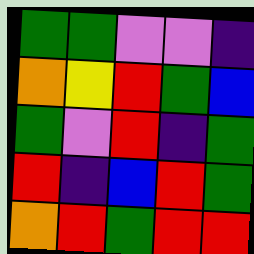[["green", "green", "violet", "violet", "indigo"], ["orange", "yellow", "red", "green", "blue"], ["green", "violet", "red", "indigo", "green"], ["red", "indigo", "blue", "red", "green"], ["orange", "red", "green", "red", "red"]]